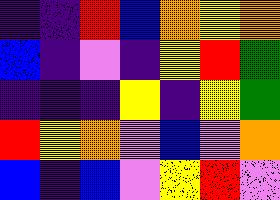[["indigo", "indigo", "red", "blue", "orange", "yellow", "orange"], ["blue", "indigo", "violet", "indigo", "yellow", "red", "green"], ["indigo", "indigo", "indigo", "yellow", "indigo", "yellow", "green"], ["red", "yellow", "orange", "violet", "blue", "violet", "orange"], ["blue", "indigo", "blue", "violet", "yellow", "red", "violet"]]